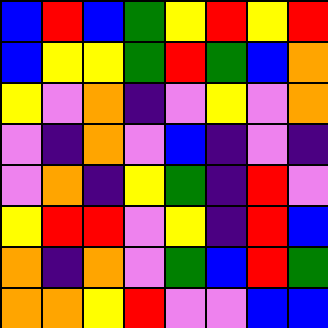[["blue", "red", "blue", "green", "yellow", "red", "yellow", "red"], ["blue", "yellow", "yellow", "green", "red", "green", "blue", "orange"], ["yellow", "violet", "orange", "indigo", "violet", "yellow", "violet", "orange"], ["violet", "indigo", "orange", "violet", "blue", "indigo", "violet", "indigo"], ["violet", "orange", "indigo", "yellow", "green", "indigo", "red", "violet"], ["yellow", "red", "red", "violet", "yellow", "indigo", "red", "blue"], ["orange", "indigo", "orange", "violet", "green", "blue", "red", "green"], ["orange", "orange", "yellow", "red", "violet", "violet", "blue", "blue"]]